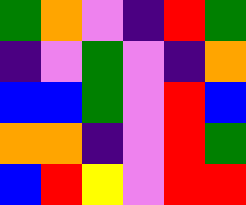[["green", "orange", "violet", "indigo", "red", "green"], ["indigo", "violet", "green", "violet", "indigo", "orange"], ["blue", "blue", "green", "violet", "red", "blue"], ["orange", "orange", "indigo", "violet", "red", "green"], ["blue", "red", "yellow", "violet", "red", "red"]]